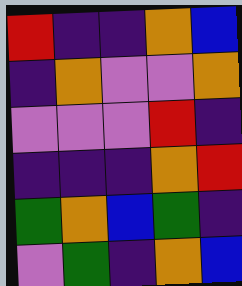[["red", "indigo", "indigo", "orange", "blue"], ["indigo", "orange", "violet", "violet", "orange"], ["violet", "violet", "violet", "red", "indigo"], ["indigo", "indigo", "indigo", "orange", "red"], ["green", "orange", "blue", "green", "indigo"], ["violet", "green", "indigo", "orange", "blue"]]